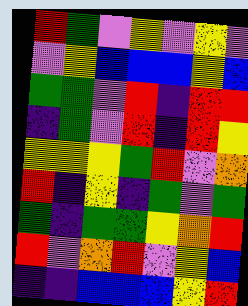[["red", "green", "violet", "yellow", "violet", "yellow", "violet"], ["violet", "yellow", "blue", "blue", "blue", "yellow", "blue"], ["green", "green", "violet", "red", "indigo", "red", "red"], ["indigo", "green", "violet", "red", "indigo", "red", "yellow"], ["yellow", "yellow", "yellow", "green", "red", "violet", "orange"], ["red", "indigo", "yellow", "indigo", "green", "violet", "green"], ["green", "indigo", "green", "green", "yellow", "orange", "red"], ["red", "violet", "orange", "red", "violet", "yellow", "blue"], ["indigo", "indigo", "blue", "blue", "blue", "yellow", "red"]]